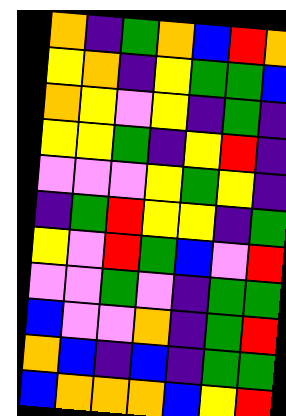[["orange", "indigo", "green", "orange", "blue", "red", "orange"], ["yellow", "orange", "indigo", "yellow", "green", "green", "blue"], ["orange", "yellow", "violet", "yellow", "indigo", "green", "indigo"], ["yellow", "yellow", "green", "indigo", "yellow", "red", "indigo"], ["violet", "violet", "violet", "yellow", "green", "yellow", "indigo"], ["indigo", "green", "red", "yellow", "yellow", "indigo", "green"], ["yellow", "violet", "red", "green", "blue", "violet", "red"], ["violet", "violet", "green", "violet", "indigo", "green", "green"], ["blue", "violet", "violet", "orange", "indigo", "green", "red"], ["orange", "blue", "indigo", "blue", "indigo", "green", "green"], ["blue", "orange", "orange", "orange", "blue", "yellow", "red"]]